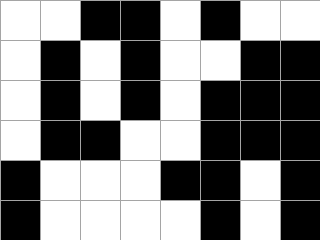[["white", "white", "black", "black", "white", "black", "white", "white"], ["white", "black", "white", "black", "white", "white", "black", "black"], ["white", "black", "white", "black", "white", "black", "black", "black"], ["white", "black", "black", "white", "white", "black", "black", "black"], ["black", "white", "white", "white", "black", "black", "white", "black"], ["black", "white", "white", "white", "white", "black", "white", "black"]]